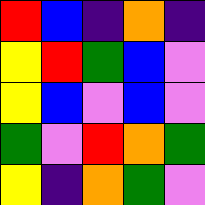[["red", "blue", "indigo", "orange", "indigo"], ["yellow", "red", "green", "blue", "violet"], ["yellow", "blue", "violet", "blue", "violet"], ["green", "violet", "red", "orange", "green"], ["yellow", "indigo", "orange", "green", "violet"]]